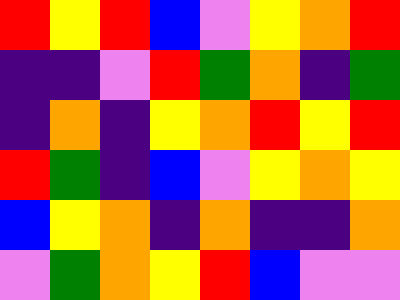[["red", "yellow", "red", "blue", "violet", "yellow", "orange", "red"], ["indigo", "indigo", "violet", "red", "green", "orange", "indigo", "green"], ["indigo", "orange", "indigo", "yellow", "orange", "red", "yellow", "red"], ["red", "green", "indigo", "blue", "violet", "yellow", "orange", "yellow"], ["blue", "yellow", "orange", "indigo", "orange", "indigo", "indigo", "orange"], ["violet", "green", "orange", "yellow", "red", "blue", "violet", "violet"]]